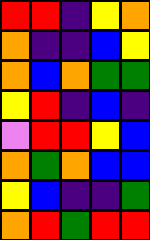[["red", "red", "indigo", "yellow", "orange"], ["orange", "indigo", "indigo", "blue", "yellow"], ["orange", "blue", "orange", "green", "green"], ["yellow", "red", "indigo", "blue", "indigo"], ["violet", "red", "red", "yellow", "blue"], ["orange", "green", "orange", "blue", "blue"], ["yellow", "blue", "indigo", "indigo", "green"], ["orange", "red", "green", "red", "red"]]